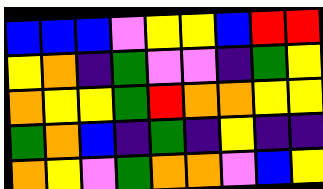[["blue", "blue", "blue", "violet", "yellow", "yellow", "blue", "red", "red"], ["yellow", "orange", "indigo", "green", "violet", "violet", "indigo", "green", "yellow"], ["orange", "yellow", "yellow", "green", "red", "orange", "orange", "yellow", "yellow"], ["green", "orange", "blue", "indigo", "green", "indigo", "yellow", "indigo", "indigo"], ["orange", "yellow", "violet", "green", "orange", "orange", "violet", "blue", "yellow"]]